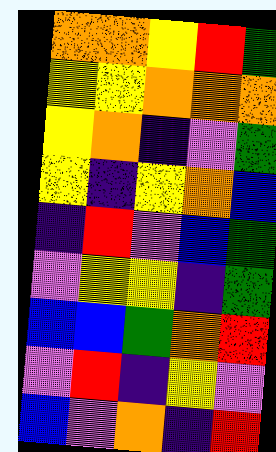[["orange", "orange", "yellow", "red", "green"], ["yellow", "yellow", "orange", "orange", "orange"], ["yellow", "orange", "indigo", "violet", "green"], ["yellow", "indigo", "yellow", "orange", "blue"], ["indigo", "red", "violet", "blue", "green"], ["violet", "yellow", "yellow", "indigo", "green"], ["blue", "blue", "green", "orange", "red"], ["violet", "red", "indigo", "yellow", "violet"], ["blue", "violet", "orange", "indigo", "red"]]